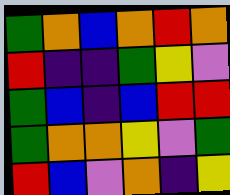[["green", "orange", "blue", "orange", "red", "orange"], ["red", "indigo", "indigo", "green", "yellow", "violet"], ["green", "blue", "indigo", "blue", "red", "red"], ["green", "orange", "orange", "yellow", "violet", "green"], ["red", "blue", "violet", "orange", "indigo", "yellow"]]